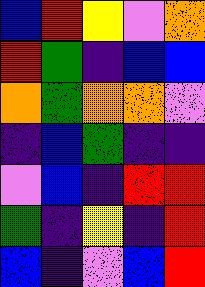[["blue", "red", "yellow", "violet", "orange"], ["red", "green", "indigo", "blue", "blue"], ["orange", "green", "orange", "orange", "violet"], ["indigo", "blue", "green", "indigo", "indigo"], ["violet", "blue", "indigo", "red", "red"], ["green", "indigo", "yellow", "indigo", "red"], ["blue", "indigo", "violet", "blue", "red"]]